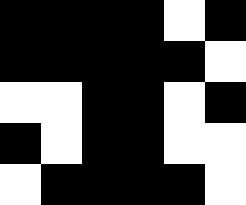[["black", "black", "black", "black", "white", "black"], ["black", "black", "black", "black", "black", "white"], ["white", "white", "black", "black", "white", "black"], ["black", "white", "black", "black", "white", "white"], ["white", "black", "black", "black", "black", "white"]]